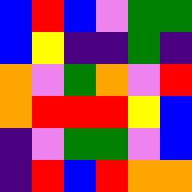[["blue", "red", "blue", "violet", "green", "green"], ["blue", "yellow", "indigo", "indigo", "green", "indigo"], ["orange", "violet", "green", "orange", "violet", "red"], ["orange", "red", "red", "red", "yellow", "blue"], ["indigo", "violet", "green", "green", "violet", "blue"], ["indigo", "red", "blue", "red", "orange", "orange"]]